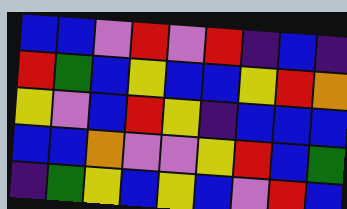[["blue", "blue", "violet", "red", "violet", "red", "indigo", "blue", "indigo"], ["red", "green", "blue", "yellow", "blue", "blue", "yellow", "red", "orange"], ["yellow", "violet", "blue", "red", "yellow", "indigo", "blue", "blue", "blue"], ["blue", "blue", "orange", "violet", "violet", "yellow", "red", "blue", "green"], ["indigo", "green", "yellow", "blue", "yellow", "blue", "violet", "red", "blue"]]